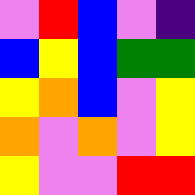[["violet", "red", "blue", "violet", "indigo"], ["blue", "yellow", "blue", "green", "green"], ["yellow", "orange", "blue", "violet", "yellow"], ["orange", "violet", "orange", "violet", "yellow"], ["yellow", "violet", "violet", "red", "red"]]